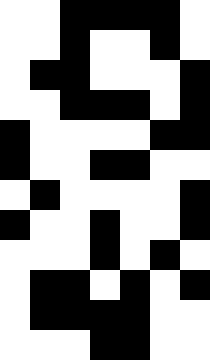[["white", "white", "black", "black", "black", "black", "white"], ["white", "white", "black", "white", "white", "black", "white"], ["white", "black", "black", "white", "white", "white", "black"], ["white", "white", "black", "black", "black", "white", "black"], ["black", "white", "white", "white", "white", "black", "black"], ["black", "white", "white", "black", "black", "white", "white"], ["white", "black", "white", "white", "white", "white", "black"], ["black", "white", "white", "black", "white", "white", "black"], ["white", "white", "white", "black", "white", "black", "white"], ["white", "black", "black", "white", "black", "white", "black"], ["white", "black", "black", "black", "black", "white", "white"], ["white", "white", "white", "black", "black", "white", "white"]]